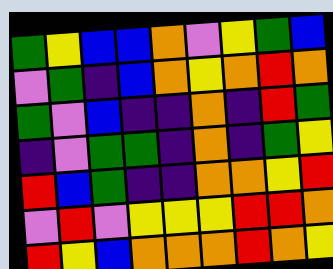[["green", "yellow", "blue", "blue", "orange", "violet", "yellow", "green", "blue"], ["violet", "green", "indigo", "blue", "orange", "yellow", "orange", "red", "orange"], ["green", "violet", "blue", "indigo", "indigo", "orange", "indigo", "red", "green"], ["indigo", "violet", "green", "green", "indigo", "orange", "indigo", "green", "yellow"], ["red", "blue", "green", "indigo", "indigo", "orange", "orange", "yellow", "red"], ["violet", "red", "violet", "yellow", "yellow", "yellow", "red", "red", "orange"], ["red", "yellow", "blue", "orange", "orange", "orange", "red", "orange", "yellow"]]